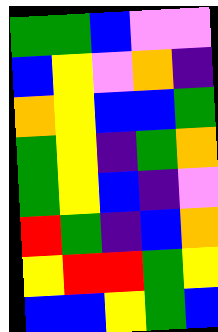[["green", "green", "blue", "violet", "violet"], ["blue", "yellow", "violet", "orange", "indigo"], ["orange", "yellow", "blue", "blue", "green"], ["green", "yellow", "indigo", "green", "orange"], ["green", "yellow", "blue", "indigo", "violet"], ["red", "green", "indigo", "blue", "orange"], ["yellow", "red", "red", "green", "yellow"], ["blue", "blue", "yellow", "green", "blue"]]